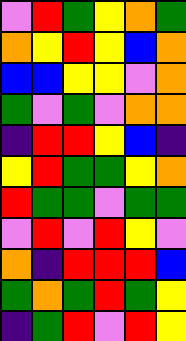[["violet", "red", "green", "yellow", "orange", "green"], ["orange", "yellow", "red", "yellow", "blue", "orange"], ["blue", "blue", "yellow", "yellow", "violet", "orange"], ["green", "violet", "green", "violet", "orange", "orange"], ["indigo", "red", "red", "yellow", "blue", "indigo"], ["yellow", "red", "green", "green", "yellow", "orange"], ["red", "green", "green", "violet", "green", "green"], ["violet", "red", "violet", "red", "yellow", "violet"], ["orange", "indigo", "red", "red", "red", "blue"], ["green", "orange", "green", "red", "green", "yellow"], ["indigo", "green", "red", "violet", "red", "yellow"]]